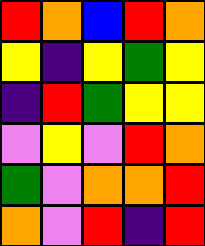[["red", "orange", "blue", "red", "orange"], ["yellow", "indigo", "yellow", "green", "yellow"], ["indigo", "red", "green", "yellow", "yellow"], ["violet", "yellow", "violet", "red", "orange"], ["green", "violet", "orange", "orange", "red"], ["orange", "violet", "red", "indigo", "red"]]